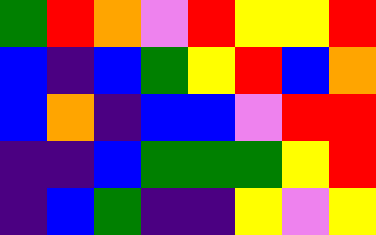[["green", "red", "orange", "violet", "red", "yellow", "yellow", "red"], ["blue", "indigo", "blue", "green", "yellow", "red", "blue", "orange"], ["blue", "orange", "indigo", "blue", "blue", "violet", "red", "red"], ["indigo", "indigo", "blue", "green", "green", "green", "yellow", "red"], ["indigo", "blue", "green", "indigo", "indigo", "yellow", "violet", "yellow"]]